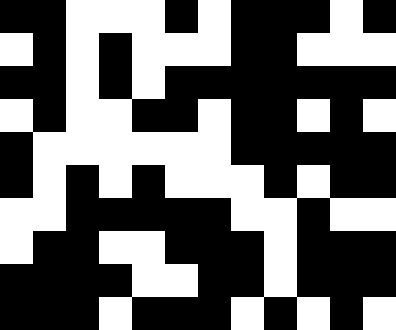[["black", "black", "white", "white", "white", "black", "white", "black", "black", "black", "white", "black"], ["white", "black", "white", "black", "white", "white", "white", "black", "black", "white", "white", "white"], ["black", "black", "white", "black", "white", "black", "black", "black", "black", "black", "black", "black"], ["white", "black", "white", "white", "black", "black", "white", "black", "black", "white", "black", "white"], ["black", "white", "white", "white", "white", "white", "white", "black", "black", "black", "black", "black"], ["black", "white", "black", "white", "black", "white", "white", "white", "black", "white", "black", "black"], ["white", "white", "black", "black", "black", "black", "black", "white", "white", "black", "white", "white"], ["white", "black", "black", "white", "white", "black", "black", "black", "white", "black", "black", "black"], ["black", "black", "black", "black", "white", "white", "black", "black", "white", "black", "black", "black"], ["black", "black", "black", "white", "black", "black", "black", "white", "black", "white", "black", "white"]]